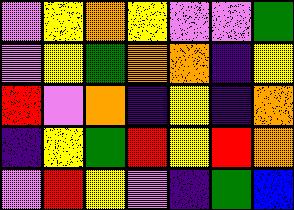[["violet", "yellow", "orange", "yellow", "violet", "violet", "green"], ["violet", "yellow", "green", "orange", "orange", "indigo", "yellow"], ["red", "violet", "orange", "indigo", "yellow", "indigo", "orange"], ["indigo", "yellow", "green", "red", "yellow", "red", "orange"], ["violet", "red", "yellow", "violet", "indigo", "green", "blue"]]